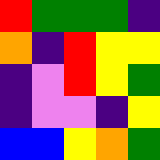[["red", "green", "green", "green", "indigo"], ["orange", "indigo", "red", "yellow", "yellow"], ["indigo", "violet", "red", "yellow", "green"], ["indigo", "violet", "violet", "indigo", "yellow"], ["blue", "blue", "yellow", "orange", "green"]]